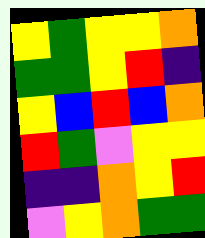[["yellow", "green", "yellow", "yellow", "orange"], ["green", "green", "yellow", "red", "indigo"], ["yellow", "blue", "red", "blue", "orange"], ["red", "green", "violet", "yellow", "yellow"], ["indigo", "indigo", "orange", "yellow", "red"], ["violet", "yellow", "orange", "green", "green"]]